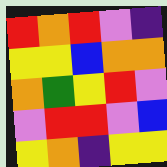[["red", "orange", "red", "violet", "indigo"], ["yellow", "yellow", "blue", "orange", "orange"], ["orange", "green", "yellow", "red", "violet"], ["violet", "red", "red", "violet", "blue"], ["yellow", "orange", "indigo", "yellow", "yellow"]]